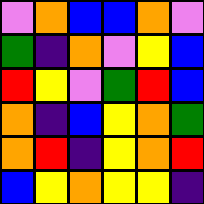[["violet", "orange", "blue", "blue", "orange", "violet"], ["green", "indigo", "orange", "violet", "yellow", "blue"], ["red", "yellow", "violet", "green", "red", "blue"], ["orange", "indigo", "blue", "yellow", "orange", "green"], ["orange", "red", "indigo", "yellow", "orange", "red"], ["blue", "yellow", "orange", "yellow", "yellow", "indigo"]]